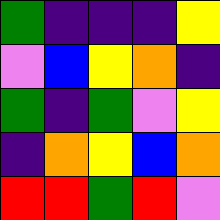[["green", "indigo", "indigo", "indigo", "yellow"], ["violet", "blue", "yellow", "orange", "indigo"], ["green", "indigo", "green", "violet", "yellow"], ["indigo", "orange", "yellow", "blue", "orange"], ["red", "red", "green", "red", "violet"]]